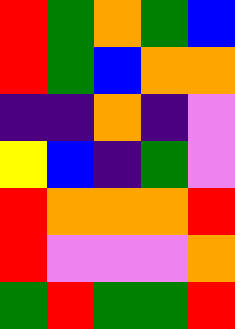[["red", "green", "orange", "green", "blue"], ["red", "green", "blue", "orange", "orange"], ["indigo", "indigo", "orange", "indigo", "violet"], ["yellow", "blue", "indigo", "green", "violet"], ["red", "orange", "orange", "orange", "red"], ["red", "violet", "violet", "violet", "orange"], ["green", "red", "green", "green", "red"]]